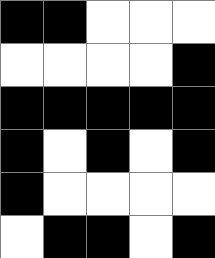[["black", "black", "white", "white", "white"], ["white", "white", "white", "white", "black"], ["black", "black", "black", "black", "black"], ["black", "white", "black", "white", "black"], ["black", "white", "white", "white", "white"], ["white", "black", "black", "white", "black"]]